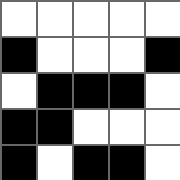[["white", "white", "white", "white", "white"], ["black", "white", "white", "white", "black"], ["white", "black", "black", "black", "white"], ["black", "black", "white", "white", "white"], ["black", "white", "black", "black", "white"]]